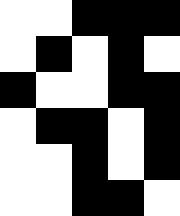[["white", "white", "black", "black", "black"], ["white", "black", "white", "black", "white"], ["black", "white", "white", "black", "black"], ["white", "black", "black", "white", "black"], ["white", "white", "black", "white", "black"], ["white", "white", "black", "black", "white"]]